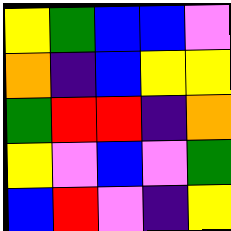[["yellow", "green", "blue", "blue", "violet"], ["orange", "indigo", "blue", "yellow", "yellow"], ["green", "red", "red", "indigo", "orange"], ["yellow", "violet", "blue", "violet", "green"], ["blue", "red", "violet", "indigo", "yellow"]]